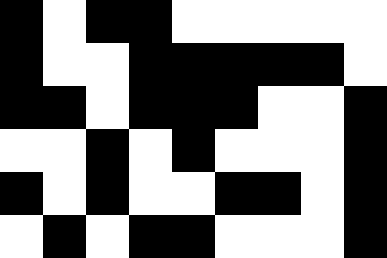[["black", "white", "black", "black", "white", "white", "white", "white", "white"], ["black", "white", "white", "black", "black", "black", "black", "black", "white"], ["black", "black", "white", "black", "black", "black", "white", "white", "black"], ["white", "white", "black", "white", "black", "white", "white", "white", "black"], ["black", "white", "black", "white", "white", "black", "black", "white", "black"], ["white", "black", "white", "black", "black", "white", "white", "white", "black"]]